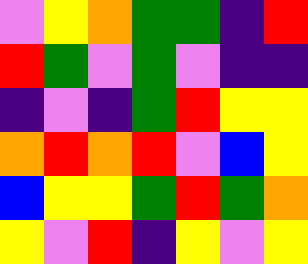[["violet", "yellow", "orange", "green", "green", "indigo", "red"], ["red", "green", "violet", "green", "violet", "indigo", "indigo"], ["indigo", "violet", "indigo", "green", "red", "yellow", "yellow"], ["orange", "red", "orange", "red", "violet", "blue", "yellow"], ["blue", "yellow", "yellow", "green", "red", "green", "orange"], ["yellow", "violet", "red", "indigo", "yellow", "violet", "yellow"]]